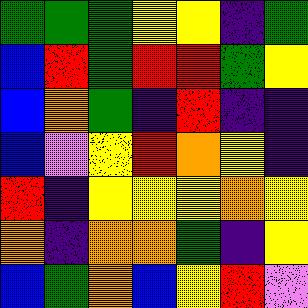[["green", "green", "green", "yellow", "yellow", "indigo", "green"], ["blue", "red", "green", "red", "red", "green", "yellow"], ["blue", "orange", "green", "indigo", "red", "indigo", "indigo"], ["blue", "violet", "yellow", "red", "orange", "yellow", "indigo"], ["red", "indigo", "yellow", "yellow", "yellow", "orange", "yellow"], ["orange", "indigo", "orange", "orange", "green", "indigo", "yellow"], ["blue", "green", "orange", "blue", "yellow", "red", "violet"]]